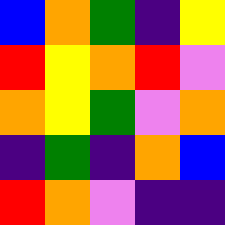[["blue", "orange", "green", "indigo", "yellow"], ["red", "yellow", "orange", "red", "violet"], ["orange", "yellow", "green", "violet", "orange"], ["indigo", "green", "indigo", "orange", "blue"], ["red", "orange", "violet", "indigo", "indigo"]]